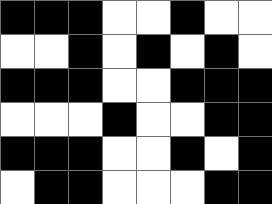[["black", "black", "black", "white", "white", "black", "white", "white"], ["white", "white", "black", "white", "black", "white", "black", "white"], ["black", "black", "black", "white", "white", "black", "black", "black"], ["white", "white", "white", "black", "white", "white", "black", "black"], ["black", "black", "black", "white", "white", "black", "white", "black"], ["white", "black", "black", "white", "white", "white", "black", "black"]]